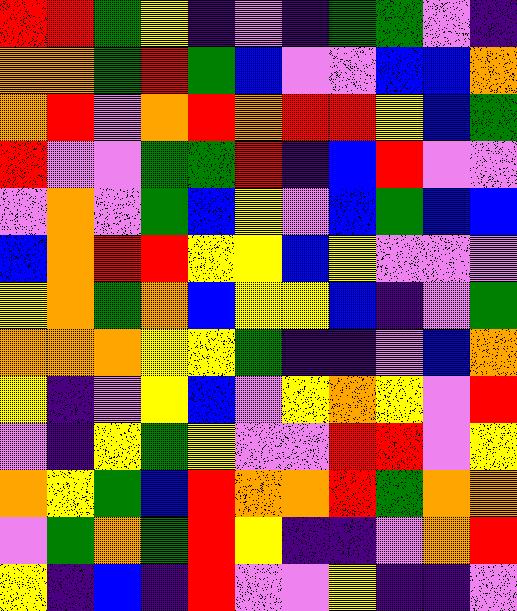[["red", "red", "green", "yellow", "indigo", "violet", "indigo", "green", "green", "violet", "indigo"], ["orange", "orange", "green", "red", "green", "blue", "violet", "violet", "blue", "blue", "orange"], ["orange", "red", "violet", "orange", "red", "orange", "red", "red", "yellow", "blue", "green"], ["red", "violet", "violet", "green", "green", "red", "indigo", "blue", "red", "violet", "violet"], ["violet", "orange", "violet", "green", "blue", "yellow", "violet", "blue", "green", "blue", "blue"], ["blue", "orange", "red", "red", "yellow", "yellow", "blue", "yellow", "violet", "violet", "violet"], ["yellow", "orange", "green", "orange", "blue", "yellow", "yellow", "blue", "indigo", "violet", "green"], ["orange", "orange", "orange", "yellow", "yellow", "green", "indigo", "indigo", "violet", "blue", "orange"], ["yellow", "indigo", "violet", "yellow", "blue", "violet", "yellow", "orange", "yellow", "violet", "red"], ["violet", "indigo", "yellow", "green", "yellow", "violet", "violet", "red", "red", "violet", "yellow"], ["orange", "yellow", "green", "blue", "red", "orange", "orange", "red", "green", "orange", "orange"], ["violet", "green", "orange", "green", "red", "yellow", "indigo", "indigo", "violet", "orange", "red"], ["yellow", "indigo", "blue", "indigo", "red", "violet", "violet", "yellow", "indigo", "indigo", "violet"]]